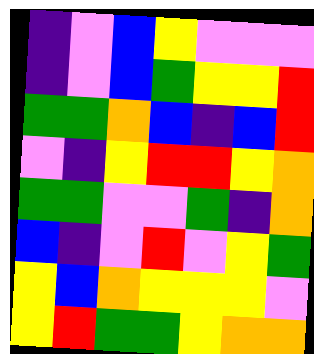[["indigo", "violet", "blue", "yellow", "violet", "violet", "violet"], ["indigo", "violet", "blue", "green", "yellow", "yellow", "red"], ["green", "green", "orange", "blue", "indigo", "blue", "red"], ["violet", "indigo", "yellow", "red", "red", "yellow", "orange"], ["green", "green", "violet", "violet", "green", "indigo", "orange"], ["blue", "indigo", "violet", "red", "violet", "yellow", "green"], ["yellow", "blue", "orange", "yellow", "yellow", "yellow", "violet"], ["yellow", "red", "green", "green", "yellow", "orange", "orange"]]